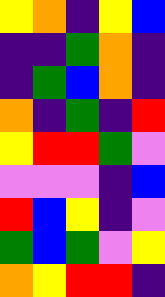[["yellow", "orange", "indigo", "yellow", "blue"], ["indigo", "indigo", "green", "orange", "indigo"], ["indigo", "green", "blue", "orange", "indigo"], ["orange", "indigo", "green", "indigo", "red"], ["yellow", "red", "red", "green", "violet"], ["violet", "violet", "violet", "indigo", "blue"], ["red", "blue", "yellow", "indigo", "violet"], ["green", "blue", "green", "violet", "yellow"], ["orange", "yellow", "red", "red", "indigo"]]